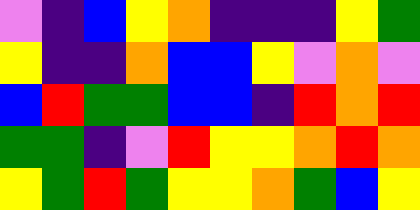[["violet", "indigo", "blue", "yellow", "orange", "indigo", "indigo", "indigo", "yellow", "green"], ["yellow", "indigo", "indigo", "orange", "blue", "blue", "yellow", "violet", "orange", "violet"], ["blue", "red", "green", "green", "blue", "blue", "indigo", "red", "orange", "red"], ["green", "green", "indigo", "violet", "red", "yellow", "yellow", "orange", "red", "orange"], ["yellow", "green", "red", "green", "yellow", "yellow", "orange", "green", "blue", "yellow"]]